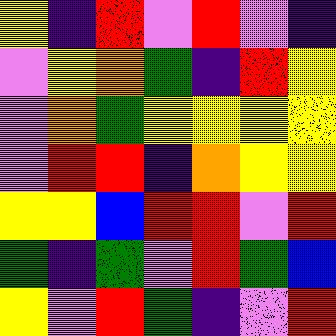[["yellow", "indigo", "red", "violet", "red", "violet", "indigo"], ["violet", "yellow", "orange", "green", "indigo", "red", "yellow"], ["violet", "orange", "green", "yellow", "yellow", "yellow", "yellow"], ["violet", "red", "red", "indigo", "orange", "yellow", "yellow"], ["yellow", "yellow", "blue", "red", "red", "violet", "red"], ["green", "indigo", "green", "violet", "red", "green", "blue"], ["yellow", "violet", "red", "green", "indigo", "violet", "red"]]